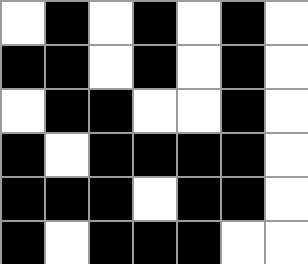[["white", "black", "white", "black", "white", "black", "white"], ["black", "black", "white", "black", "white", "black", "white"], ["white", "black", "black", "white", "white", "black", "white"], ["black", "white", "black", "black", "black", "black", "white"], ["black", "black", "black", "white", "black", "black", "white"], ["black", "white", "black", "black", "black", "white", "white"]]